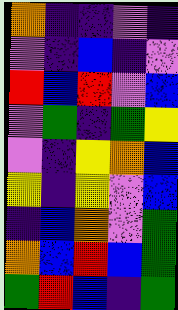[["orange", "indigo", "indigo", "violet", "indigo"], ["violet", "indigo", "blue", "indigo", "violet"], ["red", "blue", "red", "violet", "blue"], ["violet", "green", "indigo", "green", "yellow"], ["violet", "indigo", "yellow", "orange", "blue"], ["yellow", "indigo", "yellow", "violet", "blue"], ["indigo", "blue", "orange", "violet", "green"], ["orange", "blue", "red", "blue", "green"], ["green", "red", "blue", "indigo", "green"]]